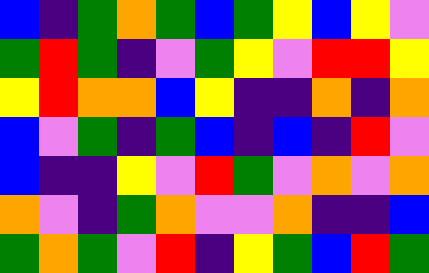[["blue", "indigo", "green", "orange", "green", "blue", "green", "yellow", "blue", "yellow", "violet"], ["green", "red", "green", "indigo", "violet", "green", "yellow", "violet", "red", "red", "yellow"], ["yellow", "red", "orange", "orange", "blue", "yellow", "indigo", "indigo", "orange", "indigo", "orange"], ["blue", "violet", "green", "indigo", "green", "blue", "indigo", "blue", "indigo", "red", "violet"], ["blue", "indigo", "indigo", "yellow", "violet", "red", "green", "violet", "orange", "violet", "orange"], ["orange", "violet", "indigo", "green", "orange", "violet", "violet", "orange", "indigo", "indigo", "blue"], ["green", "orange", "green", "violet", "red", "indigo", "yellow", "green", "blue", "red", "green"]]